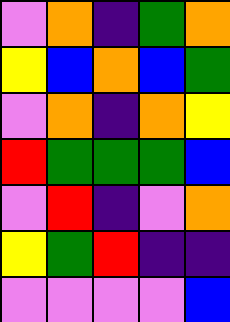[["violet", "orange", "indigo", "green", "orange"], ["yellow", "blue", "orange", "blue", "green"], ["violet", "orange", "indigo", "orange", "yellow"], ["red", "green", "green", "green", "blue"], ["violet", "red", "indigo", "violet", "orange"], ["yellow", "green", "red", "indigo", "indigo"], ["violet", "violet", "violet", "violet", "blue"]]